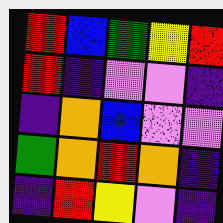[["red", "blue", "green", "yellow", "red"], ["red", "indigo", "violet", "violet", "indigo"], ["indigo", "orange", "blue", "violet", "violet"], ["green", "orange", "red", "orange", "indigo"], ["indigo", "red", "yellow", "violet", "indigo"]]